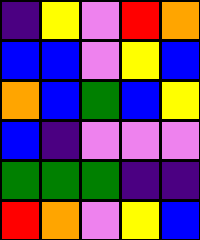[["indigo", "yellow", "violet", "red", "orange"], ["blue", "blue", "violet", "yellow", "blue"], ["orange", "blue", "green", "blue", "yellow"], ["blue", "indigo", "violet", "violet", "violet"], ["green", "green", "green", "indigo", "indigo"], ["red", "orange", "violet", "yellow", "blue"]]